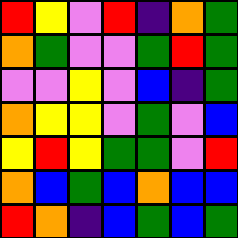[["red", "yellow", "violet", "red", "indigo", "orange", "green"], ["orange", "green", "violet", "violet", "green", "red", "green"], ["violet", "violet", "yellow", "violet", "blue", "indigo", "green"], ["orange", "yellow", "yellow", "violet", "green", "violet", "blue"], ["yellow", "red", "yellow", "green", "green", "violet", "red"], ["orange", "blue", "green", "blue", "orange", "blue", "blue"], ["red", "orange", "indigo", "blue", "green", "blue", "green"]]